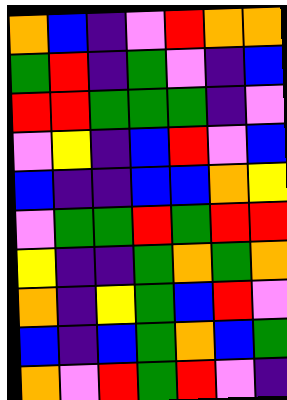[["orange", "blue", "indigo", "violet", "red", "orange", "orange"], ["green", "red", "indigo", "green", "violet", "indigo", "blue"], ["red", "red", "green", "green", "green", "indigo", "violet"], ["violet", "yellow", "indigo", "blue", "red", "violet", "blue"], ["blue", "indigo", "indigo", "blue", "blue", "orange", "yellow"], ["violet", "green", "green", "red", "green", "red", "red"], ["yellow", "indigo", "indigo", "green", "orange", "green", "orange"], ["orange", "indigo", "yellow", "green", "blue", "red", "violet"], ["blue", "indigo", "blue", "green", "orange", "blue", "green"], ["orange", "violet", "red", "green", "red", "violet", "indigo"]]